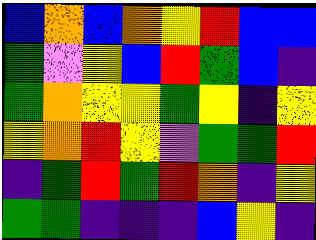[["blue", "orange", "blue", "orange", "yellow", "red", "blue", "blue"], ["green", "violet", "yellow", "blue", "red", "green", "blue", "indigo"], ["green", "orange", "yellow", "yellow", "green", "yellow", "indigo", "yellow"], ["yellow", "orange", "red", "yellow", "violet", "green", "green", "red"], ["indigo", "green", "red", "green", "red", "orange", "indigo", "yellow"], ["green", "green", "indigo", "indigo", "indigo", "blue", "yellow", "indigo"]]